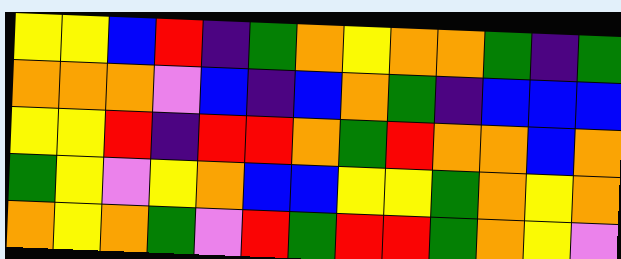[["yellow", "yellow", "blue", "red", "indigo", "green", "orange", "yellow", "orange", "orange", "green", "indigo", "green"], ["orange", "orange", "orange", "violet", "blue", "indigo", "blue", "orange", "green", "indigo", "blue", "blue", "blue"], ["yellow", "yellow", "red", "indigo", "red", "red", "orange", "green", "red", "orange", "orange", "blue", "orange"], ["green", "yellow", "violet", "yellow", "orange", "blue", "blue", "yellow", "yellow", "green", "orange", "yellow", "orange"], ["orange", "yellow", "orange", "green", "violet", "red", "green", "red", "red", "green", "orange", "yellow", "violet"]]